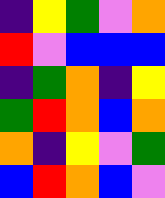[["indigo", "yellow", "green", "violet", "orange"], ["red", "violet", "blue", "blue", "blue"], ["indigo", "green", "orange", "indigo", "yellow"], ["green", "red", "orange", "blue", "orange"], ["orange", "indigo", "yellow", "violet", "green"], ["blue", "red", "orange", "blue", "violet"]]